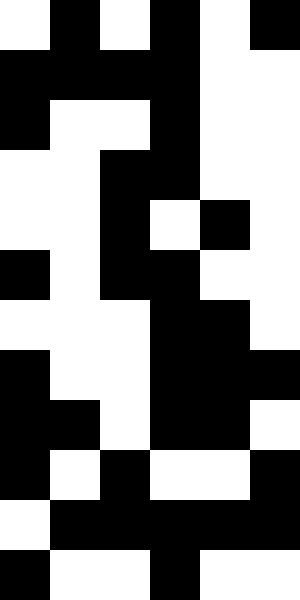[["white", "black", "white", "black", "white", "black"], ["black", "black", "black", "black", "white", "white"], ["black", "white", "white", "black", "white", "white"], ["white", "white", "black", "black", "white", "white"], ["white", "white", "black", "white", "black", "white"], ["black", "white", "black", "black", "white", "white"], ["white", "white", "white", "black", "black", "white"], ["black", "white", "white", "black", "black", "black"], ["black", "black", "white", "black", "black", "white"], ["black", "white", "black", "white", "white", "black"], ["white", "black", "black", "black", "black", "black"], ["black", "white", "white", "black", "white", "white"]]